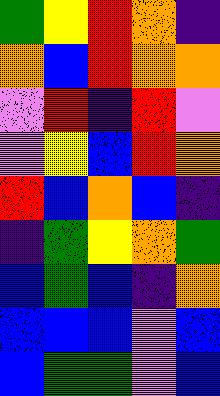[["green", "yellow", "red", "orange", "indigo"], ["orange", "blue", "red", "orange", "orange"], ["violet", "red", "indigo", "red", "violet"], ["violet", "yellow", "blue", "red", "orange"], ["red", "blue", "orange", "blue", "indigo"], ["indigo", "green", "yellow", "orange", "green"], ["blue", "green", "blue", "indigo", "orange"], ["blue", "blue", "blue", "violet", "blue"], ["blue", "green", "green", "violet", "blue"]]